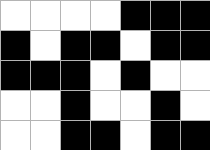[["white", "white", "white", "white", "black", "black", "black"], ["black", "white", "black", "black", "white", "black", "black"], ["black", "black", "black", "white", "black", "white", "white"], ["white", "white", "black", "white", "white", "black", "white"], ["white", "white", "black", "black", "white", "black", "black"]]